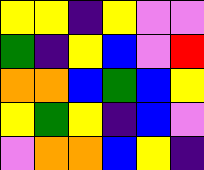[["yellow", "yellow", "indigo", "yellow", "violet", "violet"], ["green", "indigo", "yellow", "blue", "violet", "red"], ["orange", "orange", "blue", "green", "blue", "yellow"], ["yellow", "green", "yellow", "indigo", "blue", "violet"], ["violet", "orange", "orange", "blue", "yellow", "indigo"]]